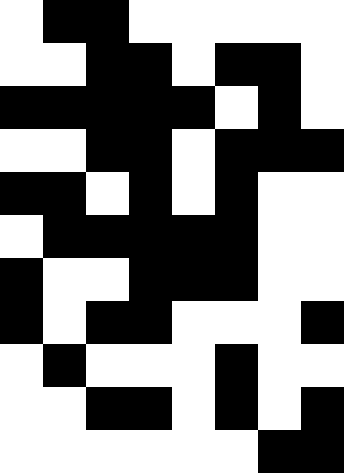[["white", "black", "black", "white", "white", "white", "white", "white"], ["white", "white", "black", "black", "white", "black", "black", "white"], ["black", "black", "black", "black", "black", "white", "black", "white"], ["white", "white", "black", "black", "white", "black", "black", "black"], ["black", "black", "white", "black", "white", "black", "white", "white"], ["white", "black", "black", "black", "black", "black", "white", "white"], ["black", "white", "white", "black", "black", "black", "white", "white"], ["black", "white", "black", "black", "white", "white", "white", "black"], ["white", "black", "white", "white", "white", "black", "white", "white"], ["white", "white", "black", "black", "white", "black", "white", "black"], ["white", "white", "white", "white", "white", "white", "black", "black"]]